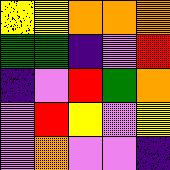[["yellow", "yellow", "orange", "orange", "orange"], ["green", "green", "indigo", "violet", "red"], ["indigo", "violet", "red", "green", "orange"], ["violet", "red", "yellow", "violet", "yellow"], ["violet", "orange", "violet", "violet", "indigo"]]